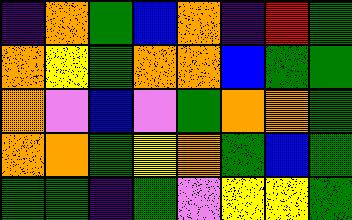[["indigo", "orange", "green", "blue", "orange", "indigo", "red", "green"], ["orange", "yellow", "green", "orange", "orange", "blue", "green", "green"], ["orange", "violet", "blue", "violet", "green", "orange", "orange", "green"], ["orange", "orange", "green", "yellow", "orange", "green", "blue", "green"], ["green", "green", "indigo", "green", "violet", "yellow", "yellow", "green"]]